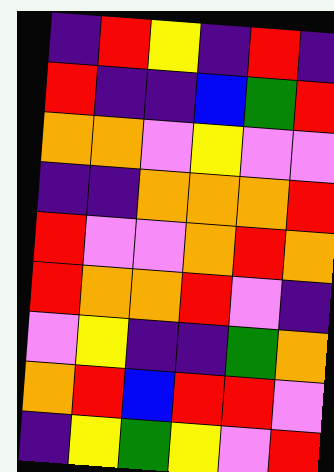[["indigo", "red", "yellow", "indigo", "red", "indigo"], ["red", "indigo", "indigo", "blue", "green", "red"], ["orange", "orange", "violet", "yellow", "violet", "violet"], ["indigo", "indigo", "orange", "orange", "orange", "red"], ["red", "violet", "violet", "orange", "red", "orange"], ["red", "orange", "orange", "red", "violet", "indigo"], ["violet", "yellow", "indigo", "indigo", "green", "orange"], ["orange", "red", "blue", "red", "red", "violet"], ["indigo", "yellow", "green", "yellow", "violet", "red"]]